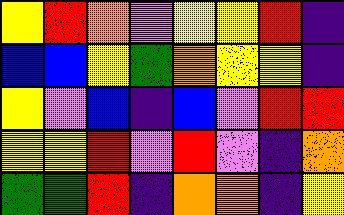[["yellow", "red", "orange", "violet", "yellow", "yellow", "red", "indigo"], ["blue", "blue", "yellow", "green", "orange", "yellow", "yellow", "indigo"], ["yellow", "violet", "blue", "indigo", "blue", "violet", "red", "red"], ["yellow", "yellow", "red", "violet", "red", "violet", "indigo", "orange"], ["green", "green", "red", "indigo", "orange", "orange", "indigo", "yellow"]]